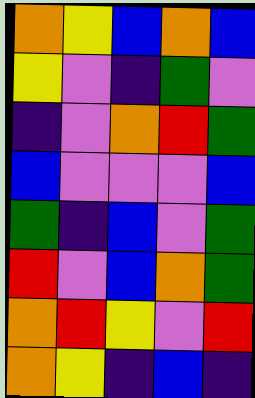[["orange", "yellow", "blue", "orange", "blue"], ["yellow", "violet", "indigo", "green", "violet"], ["indigo", "violet", "orange", "red", "green"], ["blue", "violet", "violet", "violet", "blue"], ["green", "indigo", "blue", "violet", "green"], ["red", "violet", "blue", "orange", "green"], ["orange", "red", "yellow", "violet", "red"], ["orange", "yellow", "indigo", "blue", "indigo"]]